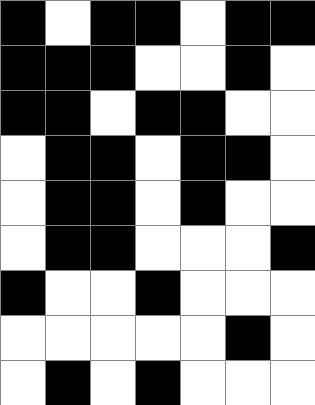[["black", "white", "black", "black", "white", "black", "black"], ["black", "black", "black", "white", "white", "black", "white"], ["black", "black", "white", "black", "black", "white", "white"], ["white", "black", "black", "white", "black", "black", "white"], ["white", "black", "black", "white", "black", "white", "white"], ["white", "black", "black", "white", "white", "white", "black"], ["black", "white", "white", "black", "white", "white", "white"], ["white", "white", "white", "white", "white", "black", "white"], ["white", "black", "white", "black", "white", "white", "white"]]